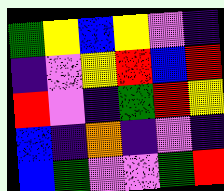[["green", "yellow", "blue", "yellow", "violet", "indigo"], ["indigo", "violet", "yellow", "red", "blue", "red"], ["red", "violet", "indigo", "green", "red", "yellow"], ["blue", "indigo", "orange", "indigo", "violet", "indigo"], ["blue", "green", "violet", "violet", "green", "red"]]